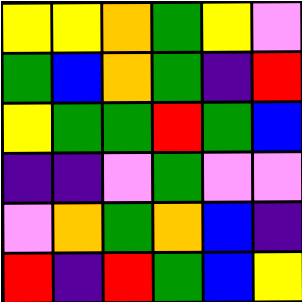[["yellow", "yellow", "orange", "green", "yellow", "violet"], ["green", "blue", "orange", "green", "indigo", "red"], ["yellow", "green", "green", "red", "green", "blue"], ["indigo", "indigo", "violet", "green", "violet", "violet"], ["violet", "orange", "green", "orange", "blue", "indigo"], ["red", "indigo", "red", "green", "blue", "yellow"]]